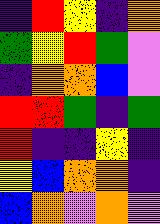[["indigo", "red", "yellow", "indigo", "orange"], ["green", "yellow", "red", "green", "violet"], ["indigo", "orange", "orange", "blue", "violet"], ["red", "red", "green", "indigo", "green"], ["red", "indigo", "indigo", "yellow", "indigo"], ["yellow", "blue", "orange", "orange", "indigo"], ["blue", "orange", "violet", "orange", "violet"]]